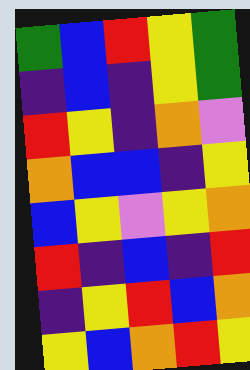[["green", "blue", "red", "yellow", "green"], ["indigo", "blue", "indigo", "yellow", "green"], ["red", "yellow", "indigo", "orange", "violet"], ["orange", "blue", "blue", "indigo", "yellow"], ["blue", "yellow", "violet", "yellow", "orange"], ["red", "indigo", "blue", "indigo", "red"], ["indigo", "yellow", "red", "blue", "orange"], ["yellow", "blue", "orange", "red", "yellow"]]